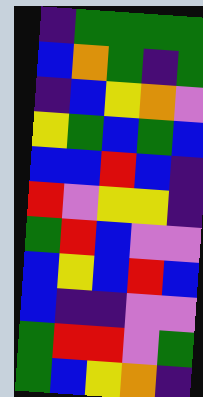[["indigo", "green", "green", "green", "green"], ["blue", "orange", "green", "indigo", "green"], ["indigo", "blue", "yellow", "orange", "violet"], ["yellow", "green", "blue", "green", "blue"], ["blue", "blue", "red", "blue", "indigo"], ["red", "violet", "yellow", "yellow", "indigo"], ["green", "red", "blue", "violet", "violet"], ["blue", "yellow", "blue", "red", "blue"], ["blue", "indigo", "indigo", "violet", "violet"], ["green", "red", "red", "violet", "green"], ["green", "blue", "yellow", "orange", "indigo"]]